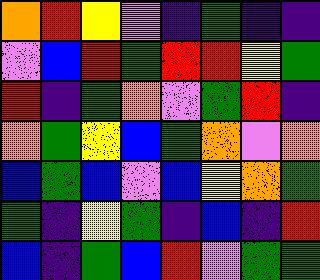[["orange", "red", "yellow", "violet", "indigo", "green", "indigo", "indigo"], ["violet", "blue", "red", "green", "red", "red", "yellow", "green"], ["red", "indigo", "green", "orange", "violet", "green", "red", "indigo"], ["orange", "green", "yellow", "blue", "green", "orange", "violet", "orange"], ["blue", "green", "blue", "violet", "blue", "yellow", "orange", "green"], ["green", "indigo", "yellow", "green", "indigo", "blue", "indigo", "red"], ["blue", "indigo", "green", "blue", "red", "violet", "green", "green"]]